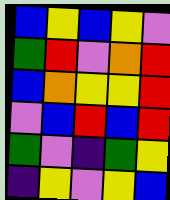[["blue", "yellow", "blue", "yellow", "violet"], ["green", "red", "violet", "orange", "red"], ["blue", "orange", "yellow", "yellow", "red"], ["violet", "blue", "red", "blue", "red"], ["green", "violet", "indigo", "green", "yellow"], ["indigo", "yellow", "violet", "yellow", "blue"]]